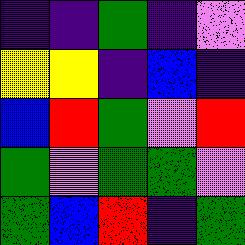[["indigo", "indigo", "green", "indigo", "violet"], ["yellow", "yellow", "indigo", "blue", "indigo"], ["blue", "red", "green", "violet", "red"], ["green", "violet", "green", "green", "violet"], ["green", "blue", "red", "indigo", "green"]]